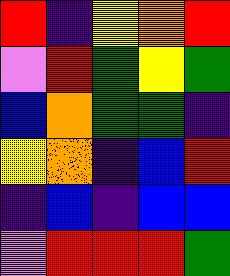[["red", "indigo", "yellow", "orange", "red"], ["violet", "red", "green", "yellow", "green"], ["blue", "orange", "green", "green", "indigo"], ["yellow", "orange", "indigo", "blue", "red"], ["indigo", "blue", "indigo", "blue", "blue"], ["violet", "red", "red", "red", "green"]]